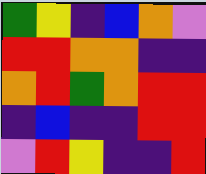[["green", "yellow", "indigo", "blue", "orange", "violet"], ["red", "red", "orange", "orange", "indigo", "indigo"], ["orange", "red", "green", "orange", "red", "red"], ["indigo", "blue", "indigo", "indigo", "red", "red"], ["violet", "red", "yellow", "indigo", "indigo", "red"]]